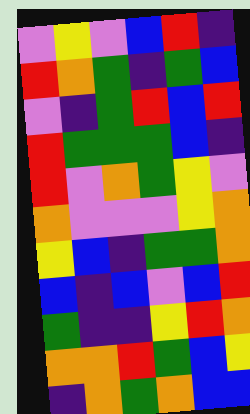[["violet", "yellow", "violet", "blue", "red", "indigo"], ["red", "orange", "green", "indigo", "green", "blue"], ["violet", "indigo", "green", "red", "blue", "red"], ["red", "green", "green", "green", "blue", "indigo"], ["red", "violet", "orange", "green", "yellow", "violet"], ["orange", "violet", "violet", "violet", "yellow", "orange"], ["yellow", "blue", "indigo", "green", "green", "orange"], ["blue", "indigo", "blue", "violet", "blue", "red"], ["green", "indigo", "indigo", "yellow", "red", "orange"], ["orange", "orange", "red", "green", "blue", "yellow"], ["indigo", "orange", "green", "orange", "blue", "blue"]]